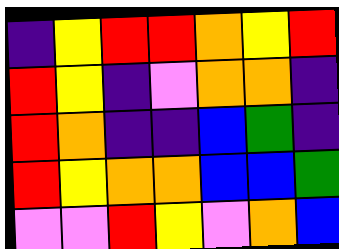[["indigo", "yellow", "red", "red", "orange", "yellow", "red"], ["red", "yellow", "indigo", "violet", "orange", "orange", "indigo"], ["red", "orange", "indigo", "indigo", "blue", "green", "indigo"], ["red", "yellow", "orange", "orange", "blue", "blue", "green"], ["violet", "violet", "red", "yellow", "violet", "orange", "blue"]]